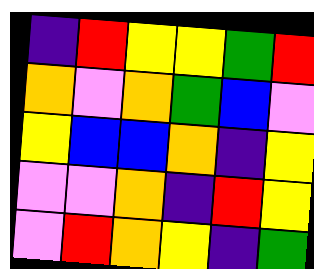[["indigo", "red", "yellow", "yellow", "green", "red"], ["orange", "violet", "orange", "green", "blue", "violet"], ["yellow", "blue", "blue", "orange", "indigo", "yellow"], ["violet", "violet", "orange", "indigo", "red", "yellow"], ["violet", "red", "orange", "yellow", "indigo", "green"]]